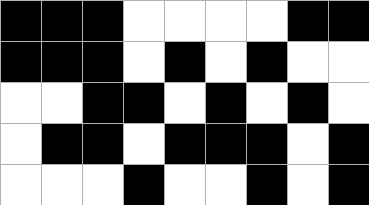[["black", "black", "black", "white", "white", "white", "white", "black", "black"], ["black", "black", "black", "white", "black", "white", "black", "white", "white"], ["white", "white", "black", "black", "white", "black", "white", "black", "white"], ["white", "black", "black", "white", "black", "black", "black", "white", "black"], ["white", "white", "white", "black", "white", "white", "black", "white", "black"]]